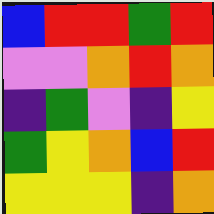[["blue", "red", "red", "green", "red"], ["violet", "violet", "orange", "red", "orange"], ["indigo", "green", "violet", "indigo", "yellow"], ["green", "yellow", "orange", "blue", "red"], ["yellow", "yellow", "yellow", "indigo", "orange"]]